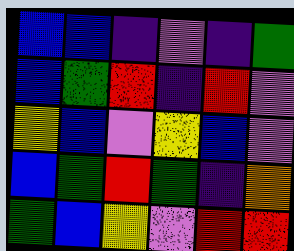[["blue", "blue", "indigo", "violet", "indigo", "green"], ["blue", "green", "red", "indigo", "red", "violet"], ["yellow", "blue", "violet", "yellow", "blue", "violet"], ["blue", "green", "red", "green", "indigo", "orange"], ["green", "blue", "yellow", "violet", "red", "red"]]